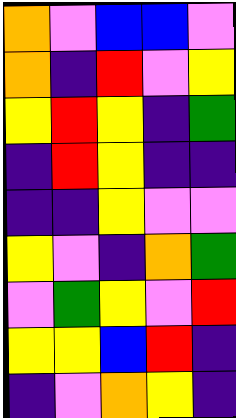[["orange", "violet", "blue", "blue", "violet"], ["orange", "indigo", "red", "violet", "yellow"], ["yellow", "red", "yellow", "indigo", "green"], ["indigo", "red", "yellow", "indigo", "indigo"], ["indigo", "indigo", "yellow", "violet", "violet"], ["yellow", "violet", "indigo", "orange", "green"], ["violet", "green", "yellow", "violet", "red"], ["yellow", "yellow", "blue", "red", "indigo"], ["indigo", "violet", "orange", "yellow", "indigo"]]